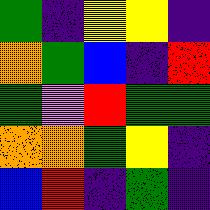[["green", "indigo", "yellow", "yellow", "indigo"], ["orange", "green", "blue", "indigo", "red"], ["green", "violet", "red", "green", "green"], ["orange", "orange", "green", "yellow", "indigo"], ["blue", "red", "indigo", "green", "indigo"]]